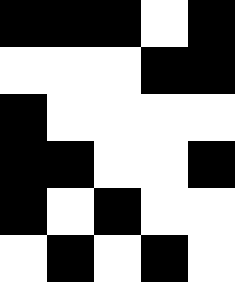[["black", "black", "black", "white", "black"], ["white", "white", "white", "black", "black"], ["black", "white", "white", "white", "white"], ["black", "black", "white", "white", "black"], ["black", "white", "black", "white", "white"], ["white", "black", "white", "black", "white"]]